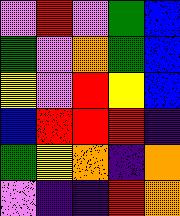[["violet", "red", "violet", "green", "blue"], ["green", "violet", "orange", "green", "blue"], ["yellow", "violet", "red", "yellow", "blue"], ["blue", "red", "red", "red", "indigo"], ["green", "yellow", "orange", "indigo", "orange"], ["violet", "indigo", "indigo", "red", "orange"]]